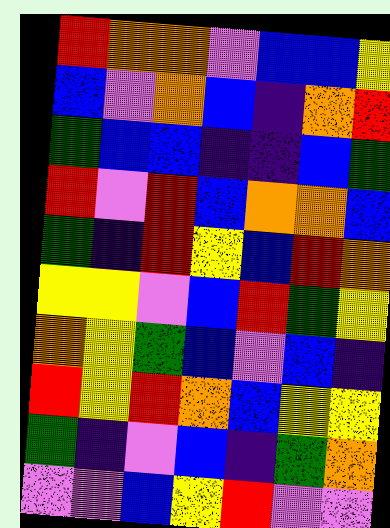[["red", "orange", "orange", "violet", "blue", "blue", "yellow"], ["blue", "violet", "orange", "blue", "indigo", "orange", "red"], ["green", "blue", "blue", "indigo", "indigo", "blue", "green"], ["red", "violet", "red", "blue", "orange", "orange", "blue"], ["green", "indigo", "red", "yellow", "blue", "red", "orange"], ["yellow", "yellow", "violet", "blue", "red", "green", "yellow"], ["orange", "yellow", "green", "blue", "violet", "blue", "indigo"], ["red", "yellow", "red", "orange", "blue", "yellow", "yellow"], ["green", "indigo", "violet", "blue", "indigo", "green", "orange"], ["violet", "violet", "blue", "yellow", "red", "violet", "violet"]]